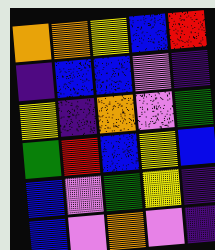[["orange", "orange", "yellow", "blue", "red"], ["indigo", "blue", "blue", "violet", "indigo"], ["yellow", "indigo", "orange", "violet", "green"], ["green", "red", "blue", "yellow", "blue"], ["blue", "violet", "green", "yellow", "indigo"], ["blue", "violet", "orange", "violet", "indigo"]]